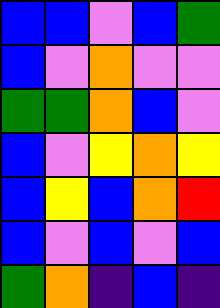[["blue", "blue", "violet", "blue", "green"], ["blue", "violet", "orange", "violet", "violet"], ["green", "green", "orange", "blue", "violet"], ["blue", "violet", "yellow", "orange", "yellow"], ["blue", "yellow", "blue", "orange", "red"], ["blue", "violet", "blue", "violet", "blue"], ["green", "orange", "indigo", "blue", "indigo"]]